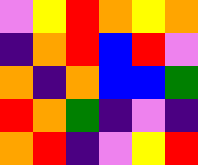[["violet", "yellow", "red", "orange", "yellow", "orange"], ["indigo", "orange", "red", "blue", "red", "violet"], ["orange", "indigo", "orange", "blue", "blue", "green"], ["red", "orange", "green", "indigo", "violet", "indigo"], ["orange", "red", "indigo", "violet", "yellow", "red"]]